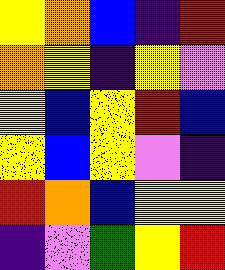[["yellow", "orange", "blue", "indigo", "red"], ["orange", "yellow", "indigo", "yellow", "violet"], ["yellow", "blue", "yellow", "red", "blue"], ["yellow", "blue", "yellow", "violet", "indigo"], ["red", "orange", "blue", "yellow", "yellow"], ["indigo", "violet", "green", "yellow", "red"]]